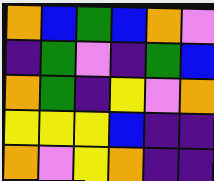[["orange", "blue", "green", "blue", "orange", "violet"], ["indigo", "green", "violet", "indigo", "green", "blue"], ["orange", "green", "indigo", "yellow", "violet", "orange"], ["yellow", "yellow", "yellow", "blue", "indigo", "indigo"], ["orange", "violet", "yellow", "orange", "indigo", "indigo"]]